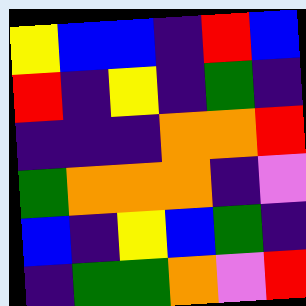[["yellow", "blue", "blue", "indigo", "red", "blue"], ["red", "indigo", "yellow", "indigo", "green", "indigo"], ["indigo", "indigo", "indigo", "orange", "orange", "red"], ["green", "orange", "orange", "orange", "indigo", "violet"], ["blue", "indigo", "yellow", "blue", "green", "indigo"], ["indigo", "green", "green", "orange", "violet", "red"]]